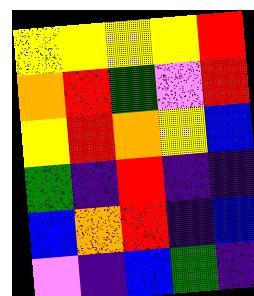[["yellow", "yellow", "yellow", "yellow", "red"], ["orange", "red", "green", "violet", "red"], ["yellow", "red", "orange", "yellow", "blue"], ["green", "indigo", "red", "indigo", "indigo"], ["blue", "orange", "red", "indigo", "blue"], ["violet", "indigo", "blue", "green", "indigo"]]